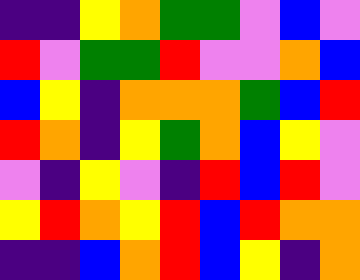[["indigo", "indigo", "yellow", "orange", "green", "green", "violet", "blue", "violet"], ["red", "violet", "green", "green", "red", "violet", "violet", "orange", "blue"], ["blue", "yellow", "indigo", "orange", "orange", "orange", "green", "blue", "red"], ["red", "orange", "indigo", "yellow", "green", "orange", "blue", "yellow", "violet"], ["violet", "indigo", "yellow", "violet", "indigo", "red", "blue", "red", "violet"], ["yellow", "red", "orange", "yellow", "red", "blue", "red", "orange", "orange"], ["indigo", "indigo", "blue", "orange", "red", "blue", "yellow", "indigo", "orange"]]